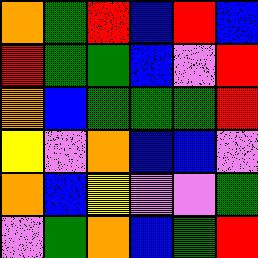[["orange", "green", "red", "blue", "red", "blue"], ["red", "green", "green", "blue", "violet", "red"], ["orange", "blue", "green", "green", "green", "red"], ["yellow", "violet", "orange", "blue", "blue", "violet"], ["orange", "blue", "yellow", "violet", "violet", "green"], ["violet", "green", "orange", "blue", "green", "red"]]